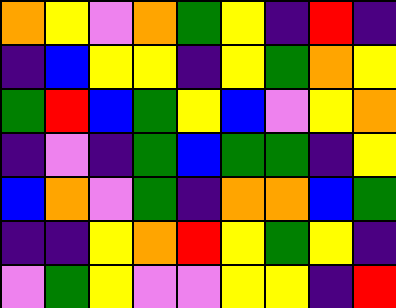[["orange", "yellow", "violet", "orange", "green", "yellow", "indigo", "red", "indigo"], ["indigo", "blue", "yellow", "yellow", "indigo", "yellow", "green", "orange", "yellow"], ["green", "red", "blue", "green", "yellow", "blue", "violet", "yellow", "orange"], ["indigo", "violet", "indigo", "green", "blue", "green", "green", "indigo", "yellow"], ["blue", "orange", "violet", "green", "indigo", "orange", "orange", "blue", "green"], ["indigo", "indigo", "yellow", "orange", "red", "yellow", "green", "yellow", "indigo"], ["violet", "green", "yellow", "violet", "violet", "yellow", "yellow", "indigo", "red"]]